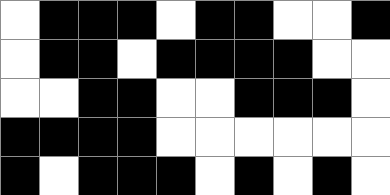[["white", "black", "black", "black", "white", "black", "black", "white", "white", "black"], ["white", "black", "black", "white", "black", "black", "black", "black", "white", "white"], ["white", "white", "black", "black", "white", "white", "black", "black", "black", "white"], ["black", "black", "black", "black", "white", "white", "white", "white", "white", "white"], ["black", "white", "black", "black", "black", "white", "black", "white", "black", "white"]]